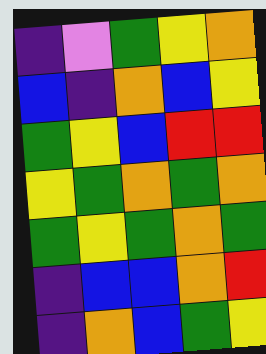[["indigo", "violet", "green", "yellow", "orange"], ["blue", "indigo", "orange", "blue", "yellow"], ["green", "yellow", "blue", "red", "red"], ["yellow", "green", "orange", "green", "orange"], ["green", "yellow", "green", "orange", "green"], ["indigo", "blue", "blue", "orange", "red"], ["indigo", "orange", "blue", "green", "yellow"]]